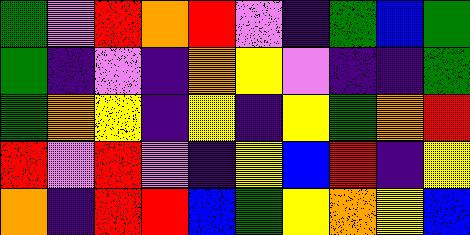[["green", "violet", "red", "orange", "red", "violet", "indigo", "green", "blue", "green"], ["green", "indigo", "violet", "indigo", "orange", "yellow", "violet", "indigo", "indigo", "green"], ["green", "orange", "yellow", "indigo", "yellow", "indigo", "yellow", "green", "orange", "red"], ["red", "violet", "red", "violet", "indigo", "yellow", "blue", "red", "indigo", "yellow"], ["orange", "indigo", "red", "red", "blue", "green", "yellow", "orange", "yellow", "blue"]]